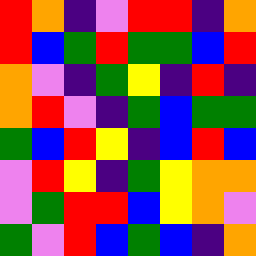[["red", "orange", "indigo", "violet", "red", "red", "indigo", "orange"], ["red", "blue", "green", "red", "green", "green", "blue", "red"], ["orange", "violet", "indigo", "green", "yellow", "indigo", "red", "indigo"], ["orange", "red", "violet", "indigo", "green", "blue", "green", "green"], ["green", "blue", "red", "yellow", "indigo", "blue", "red", "blue"], ["violet", "red", "yellow", "indigo", "green", "yellow", "orange", "orange"], ["violet", "green", "red", "red", "blue", "yellow", "orange", "violet"], ["green", "violet", "red", "blue", "green", "blue", "indigo", "orange"]]